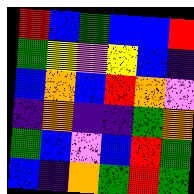[["red", "blue", "green", "blue", "blue", "red"], ["green", "yellow", "violet", "yellow", "blue", "indigo"], ["blue", "orange", "blue", "red", "orange", "violet"], ["indigo", "orange", "indigo", "indigo", "green", "orange"], ["green", "blue", "violet", "blue", "red", "green"], ["blue", "indigo", "orange", "green", "red", "green"]]